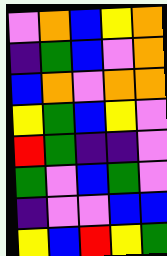[["violet", "orange", "blue", "yellow", "orange"], ["indigo", "green", "blue", "violet", "orange"], ["blue", "orange", "violet", "orange", "orange"], ["yellow", "green", "blue", "yellow", "violet"], ["red", "green", "indigo", "indigo", "violet"], ["green", "violet", "blue", "green", "violet"], ["indigo", "violet", "violet", "blue", "blue"], ["yellow", "blue", "red", "yellow", "green"]]